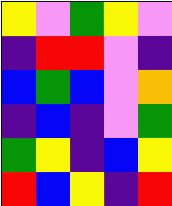[["yellow", "violet", "green", "yellow", "violet"], ["indigo", "red", "red", "violet", "indigo"], ["blue", "green", "blue", "violet", "orange"], ["indigo", "blue", "indigo", "violet", "green"], ["green", "yellow", "indigo", "blue", "yellow"], ["red", "blue", "yellow", "indigo", "red"]]